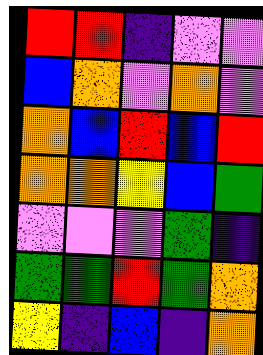[["red", "red", "indigo", "violet", "violet"], ["blue", "orange", "violet", "orange", "violet"], ["orange", "blue", "red", "blue", "red"], ["orange", "orange", "yellow", "blue", "green"], ["violet", "violet", "violet", "green", "indigo"], ["green", "green", "red", "green", "orange"], ["yellow", "indigo", "blue", "indigo", "orange"]]